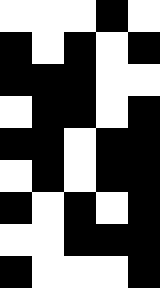[["white", "white", "white", "black", "white"], ["black", "white", "black", "white", "black"], ["black", "black", "black", "white", "white"], ["white", "black", "black", "white", "black"], ["black", "black", "white", "black", "black"], ["white", "black", "white", "black", "black"], ["black", "white", "black", "white", "black"], ["white", "white", "black", "black", "black"], ["black", "white", "white", "white", "black"]]